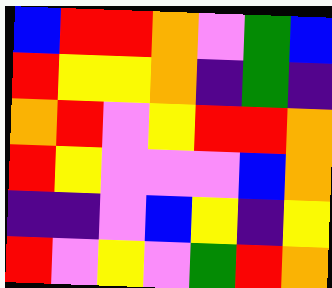[["blue", "red", "red", "orange", "violet", "green", "blue"], ["red", "yellow", "yellow", "orange", "indigo", "green", "indigo"], ["orange", "red", "violet", "yellow", "red", "red", "orange"], ["red", "yellow", "violet", "violet", "violet", "blue", "orange"], ["indigo", "indigo", "violet", "blue", "yellow", "indigo", "yellow"], ["red", "violet", "yellow", "violet", "green", "red", "orange"]]